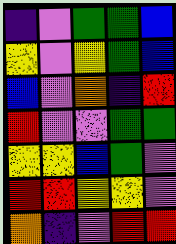[["indigo", "violet", "green", "green", "blue"], ["yellow", "violet", "yellow", "green", "blue"], ["blue", "violet", "orange", "indigo", "red"], ["red", "violet", "violet", "green", "green"], ["yellow", "yellow", "blue", "green", "violet"], ["red", "red", "yellow", "yellow", "violet"], ["orange", "indigo", "violet", "red", "red"]]